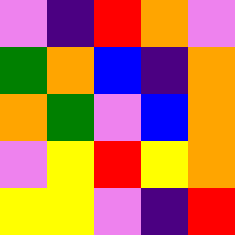[["violet", "indigo", "red", "orange", "violet"], ["green", "orange", "blue", "indigo", "orange"], ["orange", "green", "violet", "blue", "orange"], ["violet", "yellow", "red", "yellow", "orange"], ["yellow", "yellow", "violet", "indigo", "red"]]